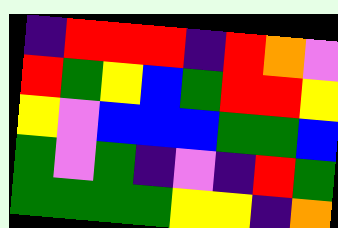[["indigo", "red", "red", "red", "indigo", "red", "orange", "violet"], ["red", "green", "yellow", "blue", "green", "red", "red", "yellow"], ["yellow", "violet", "blue", "blue", "blue", "green", "green", "blue"], ["green", "violet", "green", "indigo", "violet", "indigo", "red", "green"], ["green", "green", "green", "green", "yellow", "yellow", "indigo", "orange"]]